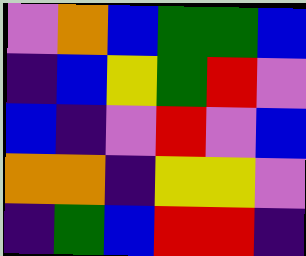[["violet", "orange", "blue", "green", "green", "blue"], ["indigo", "blue", "yellow", "green", "red", "violet"], ["blue", "indigo", "violet", "red", "violet", "blue"], ["orange", "orange", "indigo", "yellow", "yellow", "violet"], ["indigo", "green", "blue", "red", "red", "indigo"]]